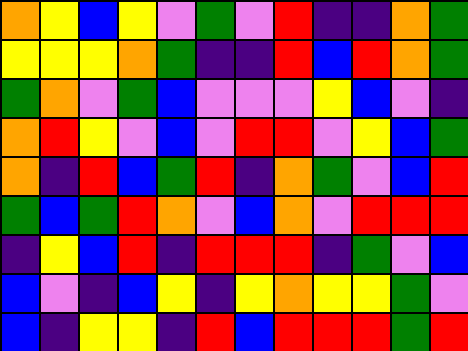[["orange", "yellow", "blue", "yellow", "violet", "green", "violet", "red", "indigo", "indigo", "orange", "green"], ["yellow", "yellow", "yellow", "orange", "green", "indigo", "indigo", "red", "blue", "red", "orange", "green"], ["green", "orange", "violet", "green", "blue", "violet", "violet", "violet", "yellow", "blue", "violet", "indigo"], ["orange", "red", "yellow", "violet", "blue", "violet", "red", "red", "violet", "yellow", "blue", "green"], ["orange", "indigo", "red", "blue", "green", "red", "indigo", "orange", "green", "violet", "blue", "red"], ["green", "blue", "green", "red", "orange", "violet", "blue", "orange", "violet", "red", "red", "red"], ["indigo", "yellow", "blue", "red", "indigo", "red", "red", "red", "indigo", "green", "violet", "blue"], ["blue", "violet", "indigo", "blue", "yellow", "indigo", "yellow", "orange", "yellow", "yellow", "green", "violet"], ["blue", "indigo", "yellow", "yellow", "indigo", "red", "blue", "red", "red", "red", "green", "red"]]